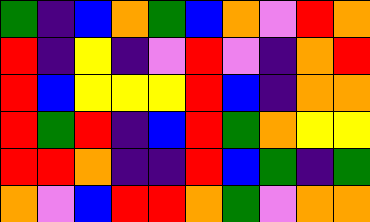[["green", "indigo", "blue", "orange", "green", "blue", "orange", "violet", "red", "orange"], ["red", "indigo", "yellow", "indigo", "violet", "red", "violet", "indigo", "orange", "red"], ["red", "blue", "yellow", "yellow", "yellow", "red", "blue", "indigo", "orange", "orange"], ["red", "green", "red", "indigo", "blue", "red", "green", "orange", "yellow", "yellow"], ["red", "red", "orange", "indigo", "indigo", "red", "blue", "green", "indigo", "green"], ["orange", "violet", "blue", "red", "red", "orange", "green", "violet", "orange", "orange"]]